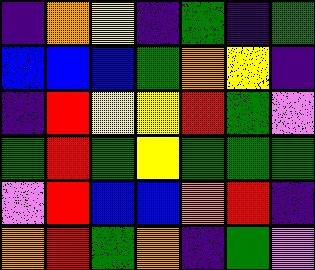[["indigo", "orange", "yellow", "indigo", "green", "indigo", "green"], ["blue", "blue", "blue", "green", "orange", "yellow", "indigo"], ["indigo", "red", "yellow", "yellow", "red", "green", "violet"], ["green", "red", "green", "yellow", "green", "green", "green"], ["violet", "red", "blue", "blue", "orange", "red", "indigo"], ["orange", "red", "green", "orange", "indigo", "green", "violet"]]